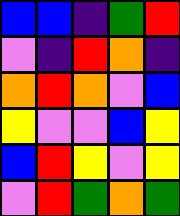[["blue", "blue", "indigo", "green", "red"], ["violet", "indigo", "red", "orange", "indigo"], ["orange", "red", "orange", "violet", "blue"], ["yellow", "violet", "violet", "blue", "yellow"], ["blue", "red", "yellow", "violet", "yellow"], ["violet", "red", "green", "orange", "green"]]